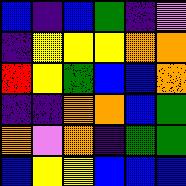[["blue", "indigo", "blue", "green", "indigo", "violet"], ["indigo", "yellow", "yellow", "yellow", "orange", "orange"], ["red", "yellow", "green", "blue", "blue", "orange"], ["indigo", "indigo", "orange", "orange", "blue", "green"], ["orange", "violet", "orange", "indigo", "green", "green"], ["blue", "yellow", "yellow", "blue", "blue", "blue"]]